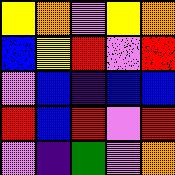[["yellow", "orange", "violet", "yellow", "orange"], ["blue", "yellow", "red", "violet", "red"], ["violet", "blue", "indigo", "blue", "blue"], ["red", "blue", "red", "violet", "red"], ["violet", "indigo", "green", "violet", "orange"]]